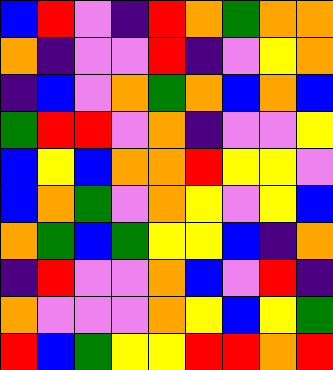[["blue", "red", "violet", "indigo", "red", "orange", "green", "orange", "orange"], ["orange", "indigo", "violet", "violet", "red", "indigo", "violet", "yellow", "orange"], ["indigo", "blue", "violet", "orange", "green", "orange", "blue", "orange", "blue"], ["green", "red", "red", "violet", "orange", "indigo", "violet", "violet", "yellow"], ["blue", "yellow", "blue", "orange", "orange", "red", "yellow", "yellow", "violet"], ["blue", "orange", "green", "violet", "orange", "yellow", "violet", "yellow", "blue"], ["orange", "green", "blue", "green", "yellow", "yellow", "blue", "indigo", "orange"], ["indigo", "red", "violet", "violet", "orange", "blue", "violet", "red", "indigo"], ["orange", "violet", "violet", "violet", "orange", "yellow", "blue", "yellow", "green"], ["red", "blue", "green", "yellow", "yellow", "red", "red", "orange", "red"]]